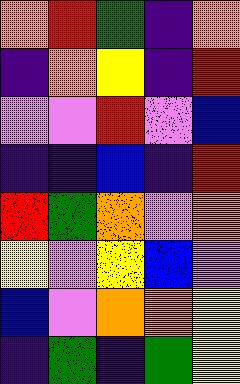[["orange", "red", "green", "indigo", "orange"], ["indigo", "orange", "yellow", "indigo", "red"], ["violet", "violet", "red", "violet", "blue"], ["indigo", "indigo", "blue", "indigo", "red"], ["red", "green", "orange", "violet", "orange"], ["yellow", "violet", "yellow", "blue", "violet"], ["blue", "violet", "orange", "orange", "yellow"], ["indigo", "green", "indigo", "green", "yellow"]]